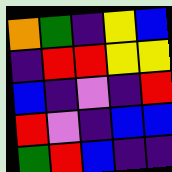[["orange", "green", "indigo", "yellow", "blue"], ["indigo", "red", "red", "yellow", "yellow"], ["blue", "indigo", "violet", "indigo", "red"], ["red", "violet", "indigo", "blue", "blue"], ["green", "red", "blue", "indigo", "indigo"]]